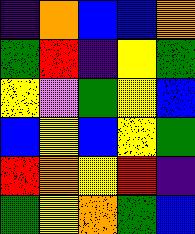[["indigo", "orange", "blue", "blue", "orange"], ["green", "red", "indigo", "yellow", "green"], ["yellow", "violet", "green", "yellow", "blue"], ["blue", "yellow", "blue", "yellow", "green"], ["red", "orange", "yellow", "red", "indigo"], ["green", "yellow", "orange", "green", "blue"]]